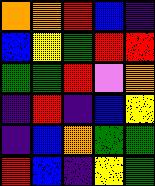[["orange", "orange", "red", "blue", "indigo"], ["blue", "yellow", "green", "red", "red"], ["green", "green", "red", "violet", "orange"], ["indigo", "red", "indigo", "blue", "yellow"], ["indigo", "blue", "orange", "green", "green"], ["red", "blue", "indigo", "yellow", "green"]]